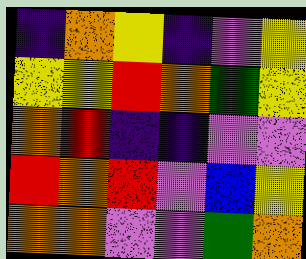[["indigo", "orange", "yellow", "indigo", "violet", "yellow"], ["yellow", "yellow", "red", "orange", "green", "yellow"], ["orange", "red", "indigo", "indigo", "violet", "violet"], ["red", "orange", "red", "violet", "blue", "yellow"], ["orange", "orange", "violet", "violet", "green", "orange"]]